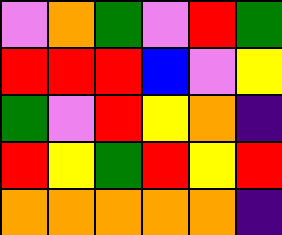[["violet", "orange", "green", "violet", "red", "green"], ["red", "red", "red", "blue", "violet", "yellow"], ["green", "violet", "red", "yellow", "orange", "indigo"], ["red", "yellow", "green", "red", "yellow", "red"], ["orange", "orange", "orange", "orange", "orange", "indigo"]]